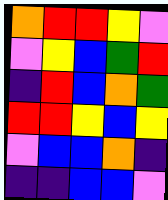[["orange", "red", "red", "yellow", "violet"], ["violet", "yellow", "blue", "green", "red"], ["indigo", "red", "blue", "orange", "green"], ["red", "red", "yellow", "blue", "yellow"], ["violet", "blue", "blue", "orange", "indigo"], ["indigo", "indigo", "blue", "blue", "violet"]]